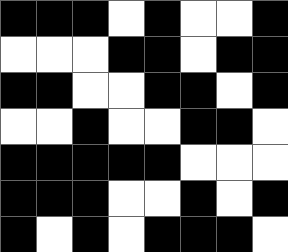[["black", "black", "black", "white", "black", "white", "white", "black"], ["white", "white", "white", "black", "black", "white", "black", "black"], ["black", "black", "white", "white", "black", "black", "white", "black"], ["white", "white", "black", "white", "white", "black", "black", "white"], ["black", "black", "black", "black", "black", "white", "white", "white"], ["black", "black", "black", "white", "white", "black", "white", "black"], ["black", "white", "black", "white", "black", "black", "black", "white"]]